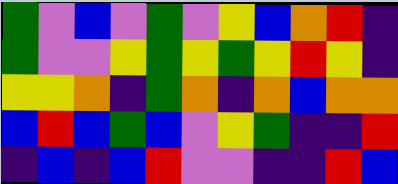[["green", "violet", "blue", "violet", "green", "violet", "yellow", "blue", "orange", "red", "indigo"], ["green", "violet", "violet", "yellow", "green", "yellow", "green", "yellow", "red", "yellow", "indigo"], ["yellow", "yellow", "orange", "indigo", "green", "orange", "indigo", "orange", "blue", "orange", "orange"], ["blue", "red", "blue", "green", "blue", "violet", "yellow", "green", "indigo", "indigo", "red"], ["indigo", "blue", "indigo", "blue", "red", "violet", "violet", "indigo", "indigo", "red", "blue"]]